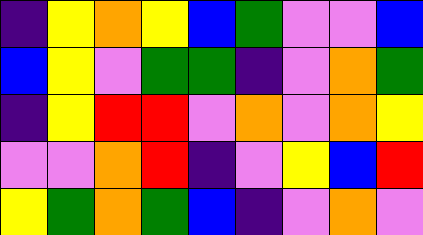[["indigo", "yellow", "orange", "yellow", "blue", "green", "violet", "violet", "blue"], ["blue", "yellow", "violet", "green", "green", "indigo", "violet", "orange", "green"], ["indigo", "yellow", "red", "red", "violet", "orange", "violet", "orange", "yellow"], ["violet", "violet", "orange", "red", "indigo", "violet", "yellow", "blue", "red"], ["yellow", "green", "orange", "green", "blue", "indigo", "violet", "orange", "violet"]]